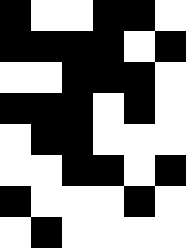[["black", "white", "white", "black", "black", "white"], ["black", "black", "black", "black", "white", "black"], ["white", "white", "black", "black", "black", "white"], ["black", "black", "black", "white", "black", "white"], ["white", "black", "black", "white", "white", "white"], ["white", "white", "black", "black", "white", "black"], ["black", "white", "white", "white", "black", "white"], ["white", "black", "white", "white", "white", "white"]]